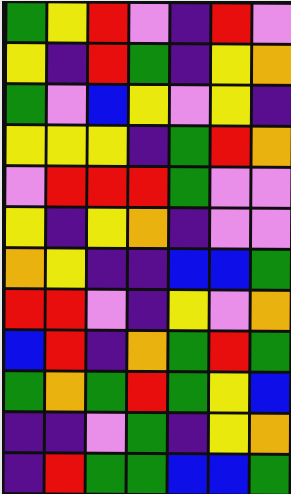[["green", "yellow", "red", "violet", "indigo", "red", "violet"], ["yellow", "indigo", "red", "green", "indigo", "yellow", "orange"], ["green", "violet", "blue", "yellow", "violet", "yellow", "indigo"], ["yellow", "yellow", "yellow", "indigo", "green", "red", "orange"], ["violet", "red", "red", "red", "green", "violet", "violet"], ["yellow", "indigo", "yellow", "orange", "indigo", "violet", "violet"], ["orange", "yellow", "indigo", "indigo", "blue", "blue", "green"], ["red", "red", "violet", "indigo", "yellow", "violet", "orange"], ["blue", "red", "indigo", "orange", "green", "red", "green"], ["green", "orange", "green", "red", "green", "yellow", "blue"], ["indigo", "indigo", "violet", "green", "indigo", "yellow", "orange"], ["indigo", "red", "green", "green", "blue", "blue", "green"]]